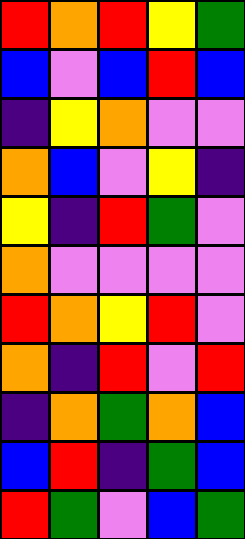[["red", "orange", "red", "yellow", "green"], ["blue", "violet", "blue", "red", "blue"], ["indigo", "yellow", "orange", "violet", "violet"], ["orange", "blue", "violet", "yellow", "indigo"], ["yellow", "indigo", "red", "green", "violet"], ["orange", "violet", "violet", "violet", "violet"], ["red", "orange", "yellow", "red", "violet"], ["orange", "indigo", "red", "violet", "red"], ["indigo", "orange", "green", "orange", "blue"], ["blue", "red", "indigo", "green", "blue"], ["red", "green", "violet", "blue", "green"]]